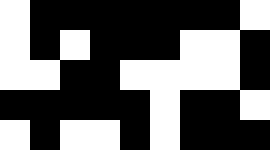[["white", "black", "black", "black", "black", "black", "black", "black", "white"], ["white", "black", "white", "black", "black", "black", "white", "white", "black"], ["white", "white", "black", "black", "white", "white", "white", "white", "black"], ["black", "black", "black", "black", "black", "white", "black", "black", "white"], ["white", "black", "white", "white", "black", "white", "black", "black", "black"]]